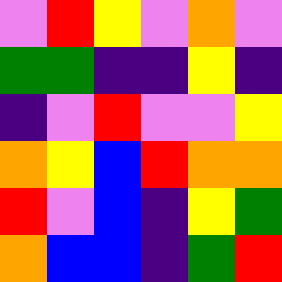[["violet", "red", "yellow", "violet", "orange", "violet"], ["green", "green", "indigo", "indigo", "yellow", "indigo"], ["indigo", "violet", "red", "violet", "violet", "yellow"], ["orange", "yellow", "blue", "red", "orange", "orange"], ["red", "violet", "blue", "indigo", "yellow", "green"], ["orange", "blue", "blue", "indigo", "green", "red"]]